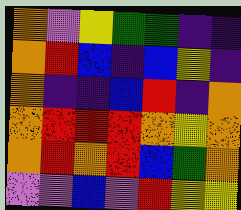[["orange", "violet", "yellow", "green", "green", "indigo", "indigo"], ["orange", "red", "blue", "indigo", "blue", "yellow", "indigo"], ["orange", "indigo", "indigo", "blue", "red", "indigo", "orange"], ["orange", "red", "red", "red", "orange", "yellow", "orange"], ["orange", "red", "orange", "red", "blue", "green", "orange"], ["violet", "violet", "blue", "violet", "red", "yellow", "yellow"]]